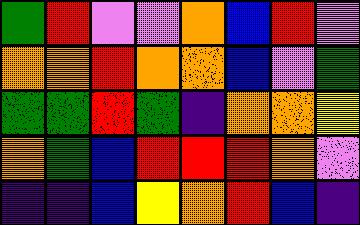[["green", "red", "violet", "violet", "orange", "blue", "red", "violet"], ["orange", "orange", "red", "orange", "orange", "blue", "violet", "green"], ["green", "green", "red", "green", "indigo", "orange", "orange", "yellow"], ["orange", "green", "blue", "red", "red", "red", "orange", "violet"], ["indigo", "indigo", "blue", "yellow", "orange", "red", "blue", "indigo"]]